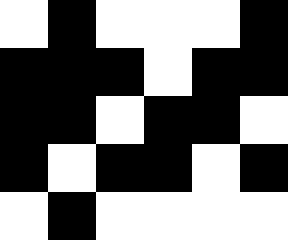[["white", "black", "white", "white", "white", "black"], ["black", "black", "black", "white", "black", "black"], ["black", "black", "white", "black", "black", "white"], ["black", "white", "black", "black", "white", "black"], ["white", "black", "white", "white", "white", "white"]]